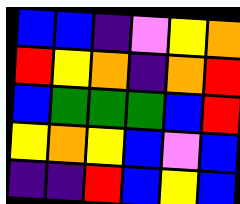[["blue", "blue", "indigo", "violet", "yellow", "orange"], ["red", "yellow", "orange", "indigo", "orange", "red"], ["blue", "green", "green", "green", "blue", "red"], ["yellow", "orange", "yellow", "blue", "violet", "blue"], ["indigo", "indigo", "red", "blue", "yellow", "blue"]]